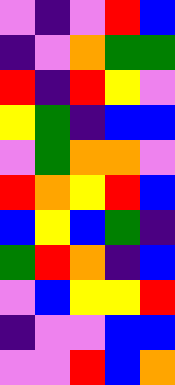[["violet", "indigo", "violet", "red", "blue"], ["indigo", "violet", "orange", "green", "green"], ["red", "indigo", "red", "yellow", "violet"], ["yellow", "green", "indigo", "blue", "blue"], ["violet", "green", "orange", "orange", "violet"], ["red", "orange", "yellow", "red", "blue"], ["blue", "yellow", "blue", "green", "indigo"], ["green", "red", "orange", "indigo", "blue"], ["violet", "blue", "yellow", "yellow", "red"], ["indigo", "violet", "violet", "blue", "blue"], ["violet", "violet", "red", "blue", "orange"]]